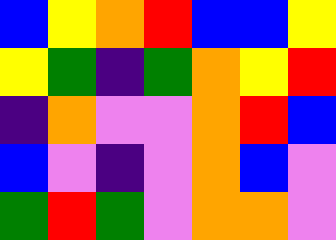[["blue", "yellow", "orange", "red", "blue", "blue", "yellow"], ["yellow", "green", "indigo", "green", "orange", "yellow", "red"], ["indigo", "orange", "violet", "violet", "orange", "red", "blue"], ["blue", "violet", "indigo", "violet", "orange", "blue", "violet"], ["green", "red", "green", "violet", "orange", "orange", "violet"]]